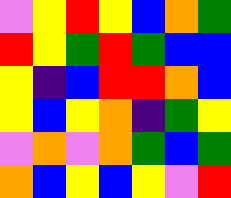[["violet", "yellow", "red", "yellow", "blue", "orange", "green"], ["red", "yellow", "green", "red", "green", "blue", "blue"], ["yellow", "indigo", "blue", "red", "red", "orange", "blue"], ["yellow", "blue", "yellow", "orange", "indigo", "green", "yellow"], ["violet", "orange", "violet", "orange", "green", "blue", "green"], ["orange", "blue", "yellow", "blue", "yellow", "violet", "red"]]